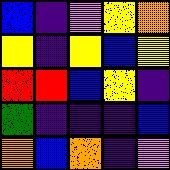[["blue", "indigo", "violet", "yellow", "orange"], ["yellow", "indigo", "yellow", "blue", "yellow"], ["red", "red", "blue", "yellow", "indigo"], ["green", "indigo", "indigo", "indigo", "blue"], ["orange", "blue", "orange", "indigo", "violet"]]